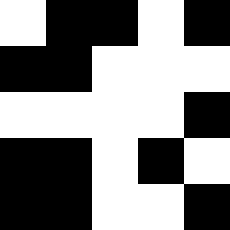[["white", "black", "black", "white", "black"], ["black", "black", "white", "white", "white"], ["white", "white", "white", "white", "black"], ["black", "black", "white", "black", "white"], ["black", "black", "white", "white", "black"]]